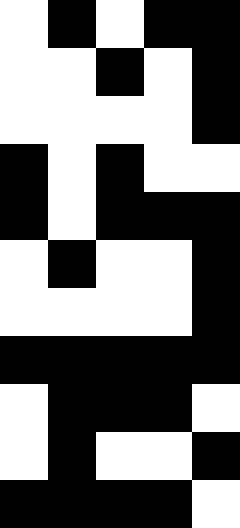[["white", "black", "white", "black", "black"], ["white", "white", "black", "white", "black"], ["white", "white", "white", "white", "black"], ["black", "white", "black", "white", "white"], ["black", "white", "black", "black", "black"], ["white", "black", "white", "white", "black"], ["white", "white", "white", "white", "black"], ["black", "black", "black", "black", "black"], ["white", "black", "black", "black", "white"], ["white", "black", "white", "white", "black"], ["black", "black", "black", "black", "white"]]